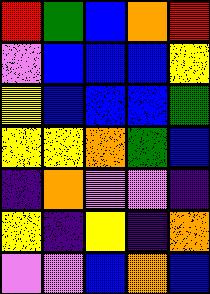[["red", "green", "blue", "orange", "red"], ["violet", "blue", "blue", "blue", "yellow"], ["yellow", "blue", "blue", "blue", "green"], ["yellow", "yellow", "orange", "green", "blue"], ["indigo", "orange", "violet", "violet", "indigo"], ["yellow", "indigo", "yellow", "indigo", "orange"], ["violet", "violet", "blue", "orange", "blue"]]